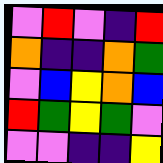[["violet", "red", "violet", "indigo", "red"], ["orange", "indigo", "indigo", "orange", "green"], ["violet", "blue", "yellow", "orange", "blue"], ["red", "green", "yellow", "green", "violet"], ["violet", "violet", "indigo", "indigo", "yellow"]]